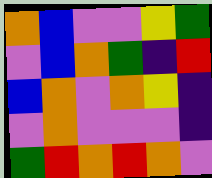[["orange", "blue", "violet", "violet", "yellow", "green"], ["violet", "blue", "orange", "green", "indigo", "red"], ["blue", "orange", "violet", "orange", "yellow", "indigo"], ["violet", "orange", "violet", "violet", "violet", "indigo"], ["green", "red", "orange", "red", "orange", "violet"]]